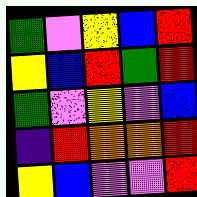[["green", "violet", "yellow", "blue", "red"], ["yellow", "blue", "red", "green", "red"], ["green", "violet", "yellow", "violet", "blue"], ["indigo", "red", "orange", "orange", "red"], ["yellow", "blue", "violet", "violet", "red"]]